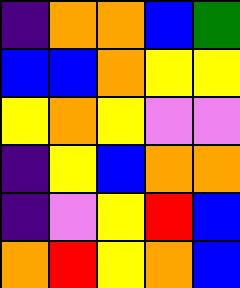[["indigo", "orange", "orange", "blue", "green"], ["blue", "blue", "orange", "yellow", "yellow"], ["yellow", "orange", "yellow", "violet", "violet"], ["indigo", "yellow", "blue", "orange", "orange"], ["indigo", "violet", "yellow", "red", "blue"], ["orange", "red", "yellow", "orange", "blue"]]